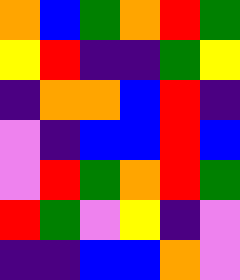[["orange", "blue", "green", "orange", "red", "green"], ["yellow", "red", "indigo", "indigo", "green", "yellow"], ["indigo", "orange", "orange", "blue", "red", "indigo"], ["violet", "indigo", "blue", "blue", "red", "blue"], ["violet", "red", "green", "orange", "red", "green"], ["red", "green", "violet", "yellow", "indigo", "violet"], ["indigo", "indigo", "blue", "blue", "orange", "violet"]]